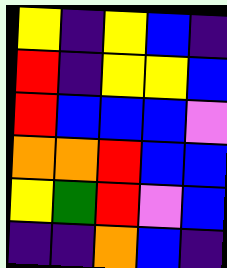[["yellow", "indigo", "yellow", "blue", "indigo"], ["red", "indigo", "yellow", "yellow", "blue"], ["red", "blue", "blue", "blue", "violet"], ["orange", "orange", "red", "blue", "blue"], ["yellow", "green", "red", "violet", "blue"], ["indigo", "indigo", "orange", "blue", "indigo"]]